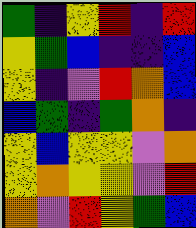[["green", "indigo", "yellow", "red", "indigo", "red"], ["yellow", "green", "blue", "indigo", "indigo", "blue"], ["yellow", "indigo", "violet", "red", "orange", "blue"], ["blue", "green", "indigo", "green", "orange", "indigo"], ["yellow", "blue", "yellow", "yellow", "violet", "orange"], ["yellow", "orange", "yellow", "yellow", "violet", "red"], ["orange", "violet", "red", "yellow", "green", "blue"]]